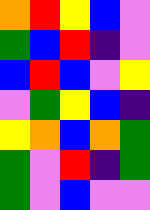[["orange", "red", "yellow", "blue", "violet"], ["green", "blue", "red", "indigo", "violet"], ["blue", "red", "blue", "violet", "yellow"], ["violet", "green", "yellow", "blue", "indigo"], ["yellow", "orange", "blue", "orange", "green"], ["green", "violet", "red", "indigo", "green"], ["green", "violet", "blue", "violet", "violet"]]